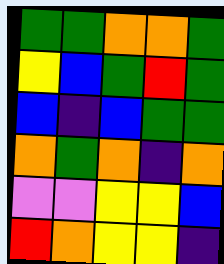[["green", "green", "orange", "orange", "green"], ["yellow", "blue", "green", "red", "green"], ["blue", "indigo", "blue", "green", "green"], ["orange", "green", "orange", "indigo", "orange"], ["violet", "violet", "yellow", "yellow", "blue"], ["red", "orange", "yellow", "yellow", "indigo"]]